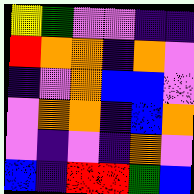[["yellow", "green", "violet", "violet", "indigo", "indigo"], ["red", "orange", "orange", "indigo", "orange", "violet"], ["indigo", "violet", "orange", "blue", "blue", "violet"], ["violet", "orange", "orange", "indigo", "blue", "orange"], ["violet", "indigo", "violet", "indigo", "orange", "violet"], ["blue", "indigo", "red", "red", "green", "blue"]]